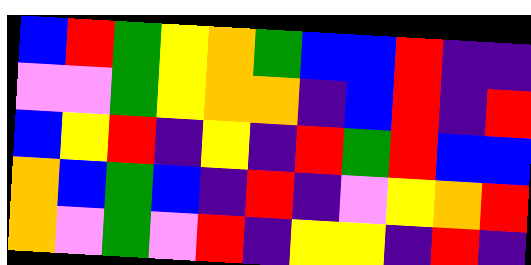[["blue", "red", "green", "yellow", "orange", "green", "blue", "blue", "red", "indigo", "indigo"], ["violet", "violet", "green", "yellow", "orange", "orange", "indigo", "blue", "red", "indigo", "red"], ["blue", "yellow", "red", "indigo", "yellow", "indigo", "red", "green", "red", "blue", "blue"], ["orange", "blue", "green", "blue", "indigo", "red", "indigo", "violet", "yellow", "orange", "red"], ["orange", "violet", "green", "violet", "red", "indigo", "yellow", "yellow", "indigo", "red", "indigo"]]